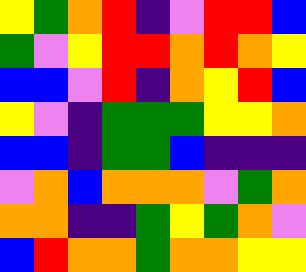[["yellow", "green", "orange", "red", "indigo", "violet", "red", "red", "blue"], ["green", "violet", "yellow", "red", "red", "orange", "red", "orange", "yellow"], ["blue", "blue", "violet", "red", "indigo", "orange", "yellow", "red", "blue"], ["yellow", "violet", "indigo", "green", "green", "green", "yellow", "yellow", "orange"], ["blue", "blue", "indigo", "green", "green", "blue", "indigo", "indigo", "indigo"], ["violet", "orange", "blue", "orange", "orange", "orange", "violet", "green", "orange"], ["orange", "orange", "indigo", "indigo", "green", "yellow", "green", "orange", "violet"], ["blue", "red", "orange", "orange", "green", "orange", "orange", "yellow", "yellow"]]